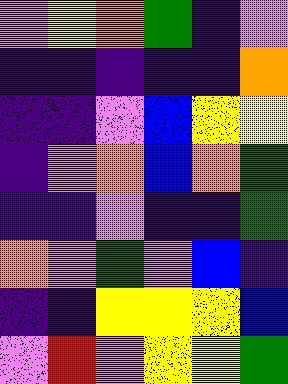[["violet", "yellow", "orange", "green", "indigo", "violet"], ["indigo", "indigo", "indigo", "indigo", "indigo", "orange"], ["indigo", "indigo", "violet", "blue", "yellow", "yellow"], ["indigo", "violet", "orange", "blue", "orange", "green"], ["indigo", "indigo", "violet", "indigo", "indigo", "green"], ["orange", "violet", "green", "violet", "blue", "indigo"], ["indigo", "indigo", "yellow", "yellow", "yellow", "blue"], ["violet", "red", "violet", "yellow", "yellow", "green"]]